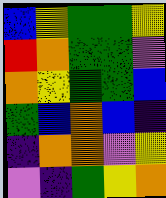[["blue", "yellow", "green", "green", "yellow"], ["red", "orange", "green", "green", "violet"], ["orange", "yellow", "green", "green", "blue"], ["green", "blue", "orange", "blue", "indigo"], ["indigo", "orange", "orange", "violet", "yellow"], ["violet", "indigo", "green", "yellow", "orange"]]